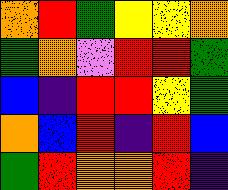[["orange", "red", "green", "yellow", "yellow", "orange"], ["green", "orange", "violet", "red", "red", "green"], ["blue", "indigo", "red", "red", "yellow", "green"], ["orange", "blue", "red", "indigo", "red", "blue"], ["green", "red", "orange", "orange", "red", "indigo"]]